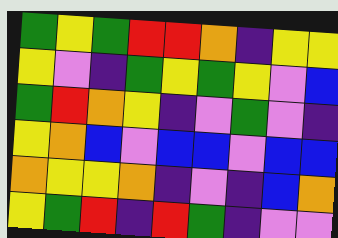[["green", "yellow", "green", "red", "red", "orange", "indigo", "yellow", "yellow"], ["yellow", "violet", "indigo", "green", "yellow", "green", "yellow", "violet", "blue"], ["green", "red", "orange", "yellow", "indigo", "violet", "green", "violet", "indigo"], ["yellow", "orange", "blue", "violet", "blue", "blue", "violet", "blue", "blue"], ["orange", "yellow", "yellow", "orange", "indigo", "violet", "indigo", "blue", "orange"], ["yellow", "green", "red", "indigo", "red", "green", "indigo", "violet", "violet"]]